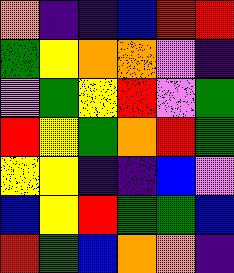[["orange", "indigo", "indigo", "blue", "red", "red"], ["green", "yellow", "orange", "orange", "violet", "indigo"], ["violet", "green", "yellow", "red", "violet", "green"], ["red", "yellow", "green", "orange", "red", "green"], ["yellow", "yellow", "indigo", "indigo", "blue", "violet"], ["blue", "yellow", "red", "green", "green", "blue"], ["red", "green", "blue", "orange", "orange", "indigo"]]